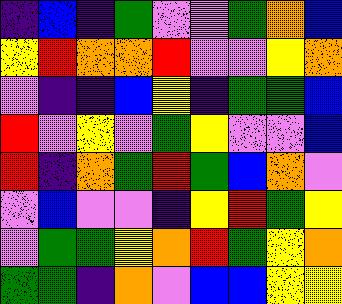[["indigo", "blue", "indigo", "green", "violet", "violet", "green", "orange", "blue"], ["yellow", "red", "orange", "orange", "red", "violet", "violet", "yellow", "orange"], ["violet", "indigo", "indigo", "blue", "yellow", "indigo", "green", "green", "blue"], ["red", "violet", "yellow", "violet", "green", "yellow", "violet", "violet", "blue"], ["red", "indigo", "orange", "green", "red", "green", "blue", "orange", "violet"], ["violet", "blue", "violet", "violet", "indigo", "yellow", "red", "green", "yellow"], ["violet", "green", "green", "yellow", "orange", "red", "green", "yellow", "orange"], ["green", "green", "indigo", "orange", "violet", "blue", "blue", "yellow", "yellow"]]